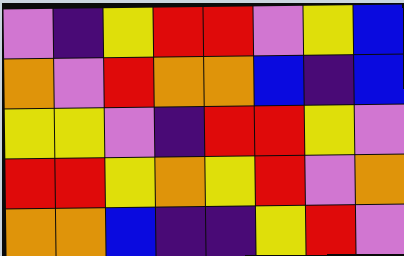[["violet", "indigo", "yellow", "red", "red", "violet", "yellow", "blue"], ["orange", "violet", "red", "orange", "orange", "blue", "indigo", "blue"], ["yellow", "yellow", "violet", "indigo", "red", "red", "yellow", "violet"], ["red", "red", "yellow", "orange", "yellow", "red", "violet", "orange"], ["orange", "orange", "blue", "indigo", "indigo", "yellow", "red", "violet"]]